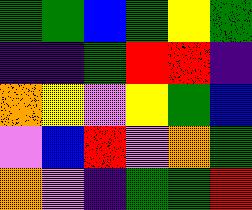[["green", "green", "blue", "green", "yellow", "green"], ["indigo", "indigo", "green", "red", "red", "indigo"], ["orange", "yellow", "violet", "yellow", "green", "blue"], ["violet", "blue", "red", "violet", "orange", "green"], ["orange", "violet", "indigo", "green", "green", "red"]]